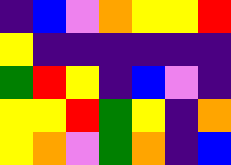[["indigo", "blue", "violet", "orange", "yellow", "yellow", "red"], ["yellow", "indigo", "indigo", "indigo", "indigo", "indigo", "indigo"], ["green", "red", "yellow", "indigo", "blue", "violet", "indigo"], ["yellow", "yellow", "red", "green", "yellow", "indigo", "orange"], ["yellow", "orange", "violet", "green", "orange", "indigo", "blue"]]